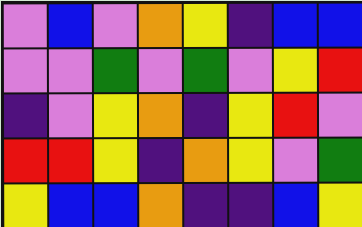[["violet", "blue", "violet", "orange", "yellow", "indigo", "blue", "blue"], ["violet", "violet", "green", "violet", "green", "violet", "yellow", "red"], ["indigo", "violet", "yellow", "orange", "indigo", "yellow", "red", "violet"], ["red", "red", "yellow", "indigo", "orange", "yellow", "violet", "green"], ["yellow", "blue", "blue", "orange", "indigo", "indigo", "blue", "yellow"]]